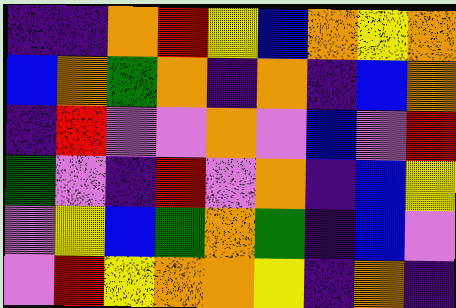[["indigo", "indigo", "orange", "red", "yellow", "blue", "orange", "yellow", "orange"], ["blue", "orange", "green", "orange", "indigo", "orange", "indigo", "blue", "orange"], ["indigo", "red", "violet", "violet", "orange", "violet", "blue", "violet", "red"], ["green", "violet", "indigo", "red", "violet", "orange", "indigo", "blue", "yellow"], ["violet", "yellow", "blue", "green", "orange", "green", "indigo", "blue", "violet"], ["violet", "red", "yellow", "orange", "orange", "yellow", "indigo", "orange", "indigo"]]